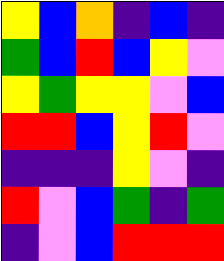[["yellow", "blue", "orange", "indigo", "blue", "indigo"], ["green", "blue", "red", "blue", "yellow", "violet"], ["yellow", "green", "yellow", "yellow", "violet", "blue"], ["red", "red", "blue", "yellow", "red", "violet"], ["indigo", "indigo", "indigo", "yellow", "violet", "indigo"], ["red", "violet", "blue", "green", "indigo", "green"], ["indigo", "violet", "blue", "red", "red", "red"]]